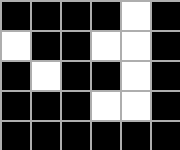[["black", "black", "black", "black", "white", "black"], ["white", "black", "black", "white", "white", "black"], ["black", "white", "black", "black", "white", "black"], ["black", "black", "black", "white", "white", "black"], ["black", "black", "black", "black", "black", "black"]]